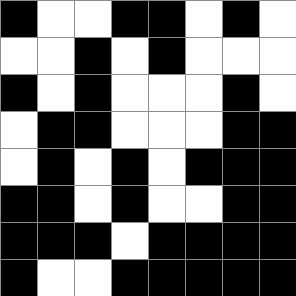[["black", "white", "white", "black", "black", "white", "black", "white"], ["white", "white", "black", "white", "black", "white", "white", "white"], ["black", "white", "black", "white", "white", "white", "black", "white"], ["white", "black", "black", "white", "white", "white", "black", "black"], ["white", "black", "white", "black", "white", "black", "black", "black"], ["black", "black", "white", "black", "white", "white", "black", "black"], ["black", "black", "black", "white", "black", "black", "black", "black"], ["black", "white", "white", "black", "black", "black", "black", "black"]]